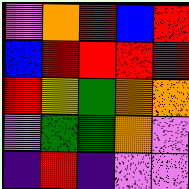[["violet", "orange", "red", "blue", "red"], ["blue", "red", "red", "red", "red"], ["red", "yellow", "green", "orange", "orange"], ["violet", "green", "green", "orange", "violet"], ["indigo", "red", "indigo", "violet", "violet"]]